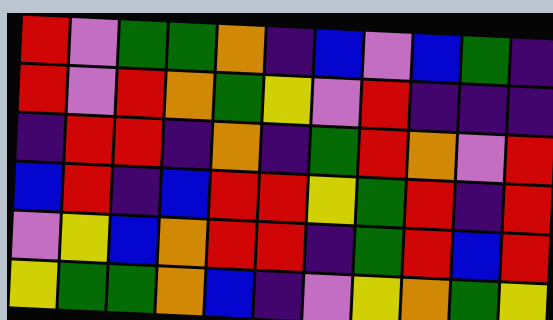[["red", "violet", "green", "green", "orange", "indigo", "blue", "violet", "blue", "green", "indigo"], ["red", "violet", "red", "orange", "green", "yellow", "violet", "red", "indigo", "indigo", "indigo"], ["indigo", "red", "red", "indigo", "orange", "indigo", "green", "red", "orange", "violet", "red"], ["blue", "red", "indigo", "blue", "red", "red", "yellow", "green", "red", "indigo", "red"], ["violet", "yellow", "blue", "orange", "red", "red", "indigo", "green", "red", "blue", "red"], ["yellow", "green", "green", "orange", "blue", "indigo", "violet", "yellow", "orange", "green", "yellow"]]